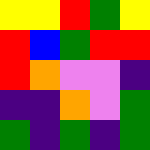[["yellow", "yellow", "red", "green", "yellow"], ["red", "blue", "green", "red", "red"], ["red", "orange", "violet", "violet", "indigo"], ["indigo", "indigo", "orange", "violet", "green"], ["green", "indigo", "green", "indigo", "green"]]